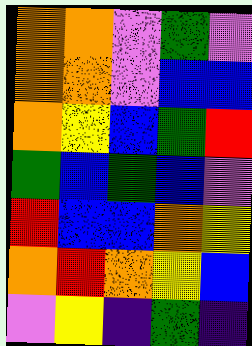[["orange", "orange", "violet", "green", "violet"], ["orange", "orange", "violet", "blue", "blue"], ["orange", "yellow", "blue", "green", "red"], ["green", "blue", "green", "blue", "violet"], ["red", "blue", "blue", "orange", "yellow"], ["orange", "red", "orange", "yellow", "blue"], ["violet", "yellow", "indigo", "green", "indigo"]]